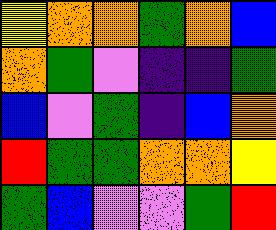[["yellow", "orange", "orange", "green", "orange", "blue"], ["orange", "green", "violet", "indigo", "indigo", "green"], ["blue", "violet", "green", "indigo", "blue", "orange"], ["red", "green", "green", "orange", "orange", "yellow"], ["green", "blue", "violet", "violet", "green", "red"]]